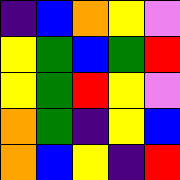[["indigo", "blue", "orange", "yellow", "violet"], ["yellow", "green", "blue", "green", "red"], ["yellow", "green", "red", "yellow", "violet"], ["orange", "green", "indigo", "yellow", "blue"], ["orange", "blue", "yellow", "indigo", "red"]]